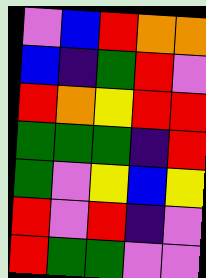[["violet", "blue", "red", "orange", "orange"], ["blue", "indigo", "green", "red", "violet"], ["red", "orange", "yellow", "red", "red"], ["green", "green", "green", "indigo", "red"], ["green", "violet", "yellow", "blue", "yellow"], ["red", "violet", "red", "indigo", "violet"], ["red", "green", "green", "violet", "violet"]]